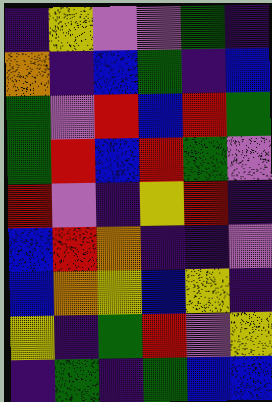[["indigo", "yellow", "violet", "violet", "green", "indigo"], ["orange", "indigo", "blue", "green", "indigo", "blue"], ["green", "violet", "red", "blue", "red", "green"], ["green", "red", "blue", "red", "green", "violet"], ["red", "violet", "indigo", "yellow", "red", "indigo"], ["blue", "red", "orange", "indigo", "indigo", "violet"], ["blue", "orange", "yellow", "blue", "yellow", "indigo"], ["yellow", "indigo", "green", "red", "violet", "yellow"], ["indigo", "green", "indigo", "green", "blue", "blue"]]